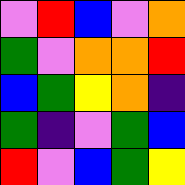[["violet", "red", "blue", "violet", "orange"], ["green", "violet", "orange", "orange", "red"], ["blue", "green", "yellow", "orange", "indigo"], ["green", "indigo", "violet", "green", "blue"], ["red", "violet", "blue", "green", "yellow"]]